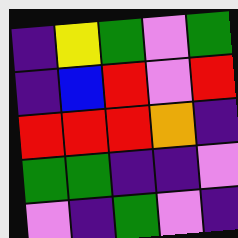[["indigo", "yellow", "green", "violet", "green"], ["indigo", "blue", "red", "violet", "red"], ["red", "red", "red", "orange", "indigo"], ["green", "green", "indigo", "indigo", "violet"], ["violet", "indigo", "green", "violet", "indigo"]]